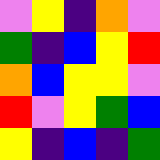[["violet", "yellow", "indigo", "orange", "violet"], ["green", "indigo", "blue", "yellow", "red"], ["orange", "blue", "yellow", "yellow", "violet"], ["red", "violet", "yellow", "green", "blue"], ["yellow", "indigo", "blue", "indigo", "green"]]